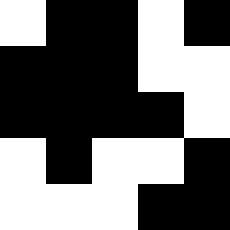[["white", "black", "black", "white", "black"], ["black", "black", "black", "white", "white"], ["black", "black", "black", "black", "white"], ["white", "black", "white", "white", "black"], ["white", "white", "white", "black", "black"]]